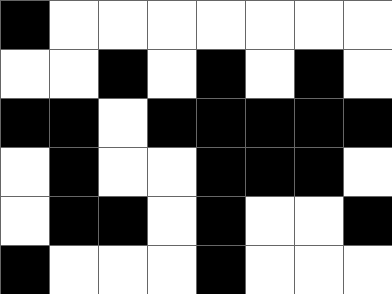[["black", "white", "white", "white", "white", "white", "white", "white"], ["white", "white", "black", "white", "black", "white", "black", "white"], ["black", "black", "white", "black", "black", "black", "black", "black"], ["white", "black", "white", "white", "black", "black", "black", "white"], ["white", "black", "black", "white", "black", "white", "white", "black"], ["black", "white", "white", "white", "black", "white", "white", "white"]]